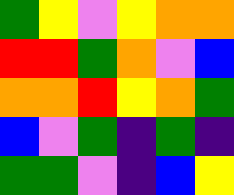[["green", "yellow", "violet", "yellow", "orange", "orange"], ["red", "red", "green", "orange", "violet", "blue"], ["orange", "orange", "red", "yellow", "orange", "green"], ["blue", "violet", "green", "indigo", "green", "indigo"], ["green", "green", "violet", "indigo", "blue", "yellow"]]